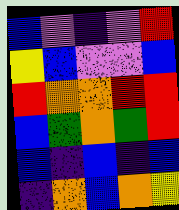[["blue", "violet", "indigo", "violet", "red"], ["yellow", "blue", "violet", "violet", "blue"], ["red", "orange", "orange", "red", "red"], ["blue", "green", "orange", "green", "red"], ["blue", "indigo", "blue", "indigo", "blue"], ["indigo", "orange", "blue", "orange", "yellow"]]